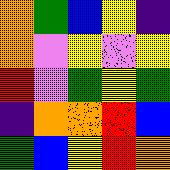[["orange", "green", "blue", "yellow", "indigo"], ["orange", "violet", "yellow", "violet", "yellow"], ["red", "violet", "green", "yellow", "green"], ["indigo", "orange", "orange", "red", "blue"], ["green", "blue", "yellow", "red", "orange"]]